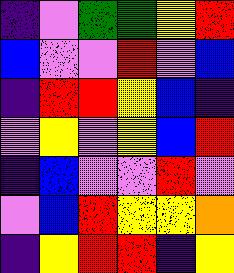[["indigo", "violet", "green", "green", "yellow", "red"], ["blue", "violet", "violet", "red", "violet", "blue"], ["indigo", "red", "red", "yellow", "blue", "indigo"], ["violet", "yellow", "violet", "yellow", "blue", "red"], ["indigo", "blue", "violet", "violet", "red", "violet"], ["violet", "blue", "red", "yellow", "yellow", "orange"], ["indigo", "yellow", "red", "red", "indigo", "yellow"]]